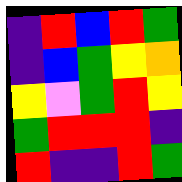[["indigo", "red", "blue", "red", "green"], ["indigo", "blue", "green", "yellow", "orange"], ["yellow", "violet", "green", "red", "yellow"], ["green", "red", "red", "red", "indigo"], ["red", "indigo", "indigo", "red", "green"]]